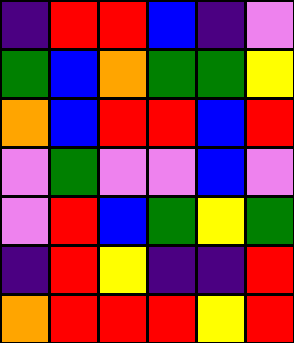[["indigo", "red", "red", "blue", "indigo", "violet"], ["green", "blue", "orange", "green", "green", "yellow"], ["orange", "blue", "red", "red", "blue", "red"], ["violet", "green", "violet", "violet", "blue", "violet"], ["violet", "red", "blue", "green", "yellow", "green"], ["indigo", "red", "yellow", "indigo", "indigo", "red"], ["orange", "red", "red", "red", "yellow", "red"]]